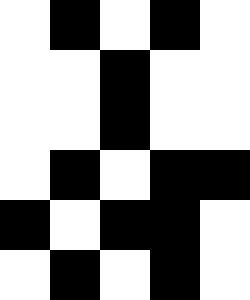[["white", "black", "white", "black", "white"], ["white", "white", "black", "white", "white"], ["white", "white", "black", "white", "white"], ["white", "black", "white", "black", "black"], ["black", "white", "black", "black", "white"], ["white", "black", "white", "black", "white"]]